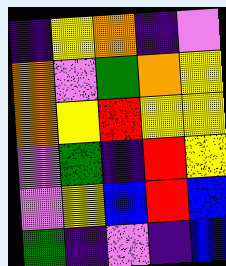[["indigo", "yellow", "orange", "indigo", "violet"], ["orange", "violet", "green", "orange", "yellow"], ["orange", "yellow", "red", "yellow", "yellow"], ["violet", "green", "indigo", "red", "yellow"], ["violet", "yellow", "blue", "red", "blue"], ["green", "indigo", "violet", "indigo", "blue"]]